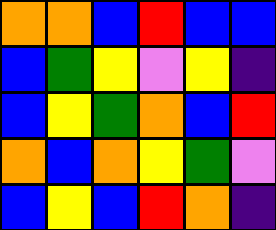[["orange", "orange", "blue", "red", "blue", "blue"], ["blue", "green", "yellow", "violet", "yellow", "indigo"], ["blue", "yellow", "green", "orange", "blue", "red"], ["orange", "blue", "orange", "yellow", "green", "violet"], ["blue", "yellow", "blue", "red", "orange", "indigo"]]